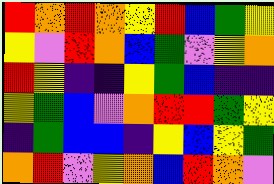[["red", "orange", "red", "orange", "yellow", "red", "blue", "green", "yellow"], ["yellow", "violet", "red", "orange", "blue", "green", "violet", "yellow", "orange"], ["red", "yellow", "indigo", "indigo", "yellow", "green", "blue", "indigo", "indigo"], ["yellow", "green", "blue", "violet", "orange", "red", "red", "green", "yellow"], ["indigo", "green", "blue", "blue", "indigo", "yellow", "blue", "yellow", "green"], ["orange", "red", "violet", "yellow", "orange", "blue", "red", "orange", "violet"]]